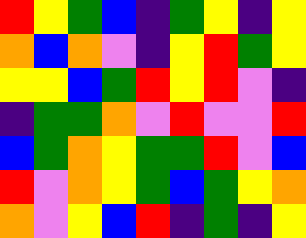[["red", "yellow", "green", "blue", "indigo", "green", "yellow", "indigo", "yellow"], ["orange", "blue", "orange", "violet", "indigo", "yellow", "red", "green", "yellow"], ["yellow", "yellow", "blue", "green", "red", "yellow", "red", "violet", "indigo"], ["indigo", "green", "green", "orange", "violet", "red", "violet", "violet", "red"], ["blue", "green", "orange", "yellow", "green", "green", "red", "violet", "blue"], ["red", "violet", "orange", "yellow", "green", "blue", "green", "yellow", "orange"], ["orange", "violet", "yellow", "blue", "red", "indigo", "green", "indigo", "yellow"]]